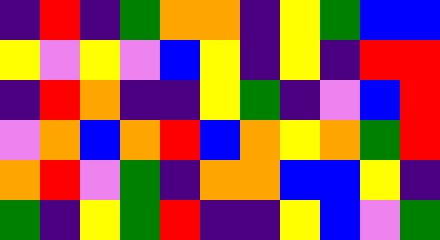[["indigo", "red", "indigo", "green", "orange", "orange", "indigo", "yellow", "green", "blue", "blue"], ["yellow", "violet", "yellow", "violet", "blue", "yellow", "indigo", "yellow", "indigo", "red", "red"], ["indigo", "red", "orange", "indigo", "indigo", "yellow", "green", "indigo", "violet", "blue", "red"], ["violet", "orange", "blue", "orange", "red", "blue", "orange", "yellow", "orange", "green", "red"], ["orange", "red", "violet", "green", "indigo", "orange", "orange", "blue", "blue", "yellow", "indigo"], ["green", "indigo", "yellow", "green", "red", "indigo", "indigo", "yellow", "blue", "violet", "green"]]